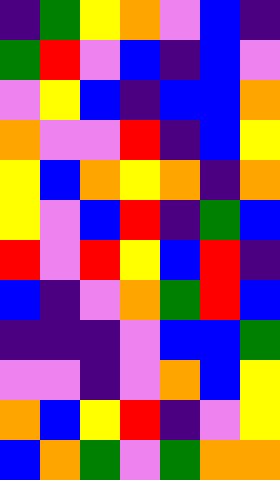[["indigo", "green", "yellow", "orange", "violet", "blue", "indigo"], ["green", "red", "violet", "blue", "indigo", "blue", "violet"], ["violet", "yellow", "blue", "indigo", "blue", "blue", "orange"], ["orange", "violet", "violet", "red", "indigo", "blue", "yellow"], ["yellow", "blue", "orange", "yellow", "orange", "indigo", "orange"], ["yellow", "violet", "blue", "red", "indigo", "green", "blue"], ["red", "violet", "red", "yellow", "blue", "red", "indigo"], ["blue", "indigo", "violet", "orange", "green", "red", "blue"], ["indigo", "indigo", "indigo", "violet", "blue", "blue", "green"], ["violet", "violet", "indigo", "violet", "orange", "blue", "yellow"], ["orange", "blue", "yellow", "red", "indigo", "violet", "yellow"], ["blue", "orange", "green", "violet", "green", "orange", "orange"]]